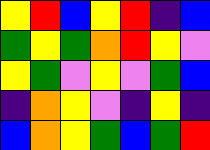[["yellow", "red", "blue", "yellow", "red", "indigo", "blue"], ["green", "yellow", "green", "orange", "red", "yellow", "violet"], ["yellow", "green", "violet", "yellow", "violet", "green", "blue"], ["indigo", "orange", "yellow", "violet", "indigo", "yellow", "indigo"], ["blue", "orange", "yellow", "green", "blue", "green", "red"]]